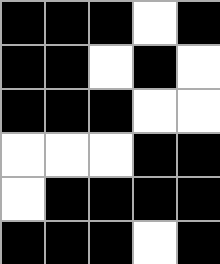[["black", "black", "black", "white", "black"], ["black", "black", "white", "black", "white"], ["black", "black", "black", "white", "white"], ["white", "white", "white", "black", "black"], ["white", "black", "black", "black", "black"], ["black", "black", "black", "white", "black"]]